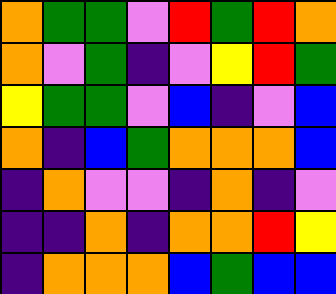[["orange", "green", "green", "violet", "red", "green", "red", "orange"], ["orange", "violet", "green", "indigo", "violet", "yellow", "red", "green"], ["yellow", "green", "green", "violet", "blue", "indigo", "violet", "blue"], ["orange", "indigo", "blue", "green", "orange", "orange", "orange", "blue"], ["indigo", "orange", "violet", "violet", "indigo", "orange", "indigo", "violet"], ["indigo", "indigo", "orange", "indigo", "orange", "orange", "red", "yellow"], ["indigo", "orange", "orange", "orange", "blue", "green", "blue", "blue"]]